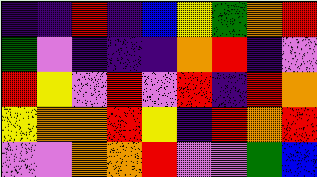[["indigo", "indigo", "red", "indigo", "blue", "yellow", "green", "orange", "red"], ["green", "violet", "indigo", "indigo", "indigo", "orange", "red", "indigo", "violet"], ["red", "yellow", "violet", "red", "violet", "red", "indigo", "red", "orange"], ["yellow", "orange", "orange", "red", "yellow", "indigo", "red", "orange", "red"], ["violet", "violet", "orange", "orange", "red", "violet", "violet", "green", "blue"]]